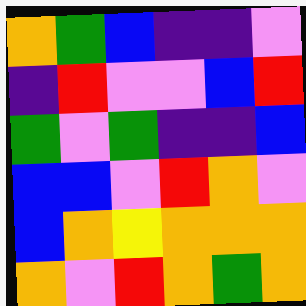[["orange", "green", "blue", "indigo", "indigo", "violet"], ["indigo", "red", "violet", "violet", "blue", "red"], ["green", "violet", "green", "indigo", "indigo", "blue"], ["blue", "blue", "violet", "red", "orange", "violet"], ["blue", "orange", "yellow", "orange", "orange", "orange"], ["orange", "violet", "red", "orange", "green", "orange"]]